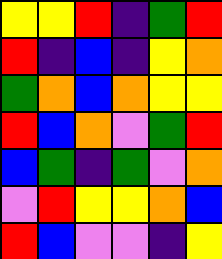[["yellow", "yellow", "red", "indigo", "green", "red"], ["red", "indigo", "blue", "indigo", "yellow", "orange"], ["green", "orange", "blue", "orange", "yellow", "yellow"], ["red", "blue", "orange", "violet", "green", "red"], ["blue", "green", "indigo", "green", "violet", "orange"], ["violet", "red", "yellow", "yellow", "orange", "blue"], ["red", "blue", "violet", "violet", "indigo", "yellow"]]